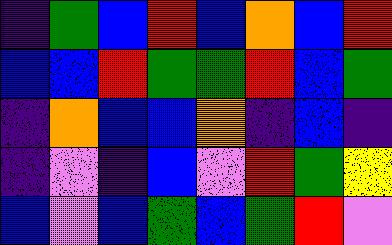[["indigo", "green", "blue", "red", "blue", "orange", "blue", "red"], ["blue", "blue", "red", "green", "green", "red", "blue", "green"], ["indigo", "orange", "blue", "blue", "orange", "indigo", "blue", "indigo"], ["indigo", "violet", "indigo", "blue", "violet", "red", "green", "yellow"], ["blue", "violet", "blue", "green", "blue", "green", "red", "violet"]]